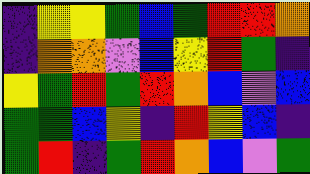[["indigo", "yellow", "yellow", "green", "blue", "green", "red", "red", "orange"], ["indigo", "orange", "orange", "violet", "blue", "yellow", "red", "green", "indigo"], ["yellow", "green", "red", "green", "red", "orange", "blue", "violet", "blue"], ["green", "green", "blue", "yellow", "indigo", "red", "yellow", "blue", "indigo"], ["green", "red", "indigo", "green", "red", "orange", "blue", "violet", "green"]]